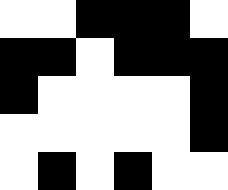[["white", "white", "black", "black", "black", "white"], ["black", "black", "white", "black", "black", "black"], ["black", "white", "white", "white", "white", "black"], ["white", "white", "white", "white", "white", "black"], ["white", "black", "white", "black", "white", "white"]]